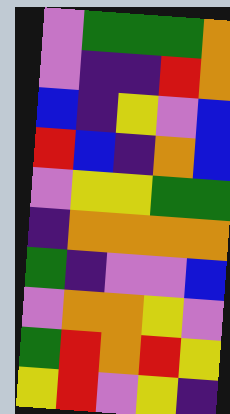[["violet", "green", "green", "green", "orange"], ["violet", "indigo", "indigo", "red", "orange"], ["blue", "indigo", "yellow", "violet", "blue"], ["red", "blue", "indigo", "orange", "blue"], ["violet", "yellow", "yellow", "green", "green"], ["indigo", "orange", "orange", "orange", "orange"], ["green", "indigo", "violet", "violet", "blue"], ["violet", "orange", "orange", "yellow", "violet"], ["green", "red", "orange", "red", "yellow"], ["yellow", "red", "violet", "yellow", "indigo"]]